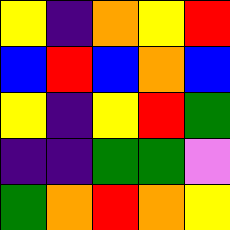[["yellow", "indigo", "orange", "yellow", "red"], ["blue", "red", "blue", "orange", "blue"], ["yellow", "indigo", "yellow", "red", "green"], ["indigo", "indigo", "green", "green", "violet"], ["green", "orange", "red", "orange", "yellow"]]